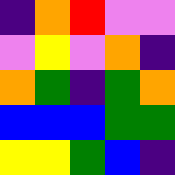[["indigo", "orange", "red", "violet", "violet"], ["violet", "yellow", "violet", "orange", "indigo"], ["orange", "green", "indigo", "green", "orange"], ["blue", "blue", "blue", "green", "green"], ["yellow", "yellow", "green", "blue", "indigo"]]